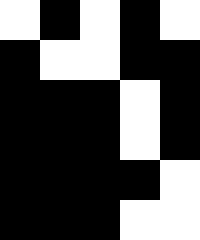[["white", "black", "white", "black", "white"], ["black", "white", "white", "black", "black"], ["black", "black", "black", "white", "black"], ["black", "black", "black", "white", "black"], ["black", "black", "black", "black", "white"], ["black", "black", "black", "white", "white"]]